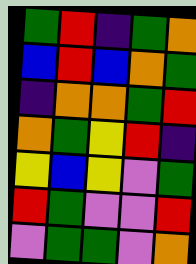[["green", "red", "indigo", "green", "orange"], ["blue", "red", "blue", "orange", "green"], ["indigo", "orange", "orange", "green", "red"], ["orange", "green", "yellow", "red", "indigo"], ["yellow", "blue", "yellow", "violet", "green"], ["red", "green", "violet", "violet", "red"], ["violet", "green", "green", "violet", "orange"]]